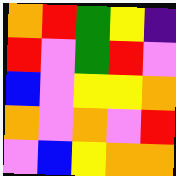[["orange", "red", "green", "yellow", "indigo"], ["red", "violet", "green", "red", "violet"], ["blue", "violet", "yellow", "yellow", "orange"], ["orange", "violet", "orange", "violet", "red"], ["violet", "blue", "yellow", "orange", "orange"]]